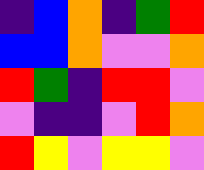[["indigo", "blue", "orange", "indigo", "green", "red"], ["blue", "blue", "orange", "violet", "violet", "orange"], ["red", "green", "indigo", "red", "red", "violet"], ["violet", "indigo", "indigo", "violet", "red", "orange"], ["red", "yellow", "violet", "yellow", "yellow", "violet"]]